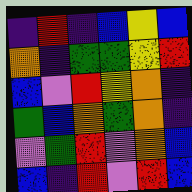[["indigo", "red", "indigo", "blue", "yellow", "blue"], ["orange", "indigo", "green", "green", "yellow", "red"], ["blue", "violet", "red", "yellow", "orange", "indigo"], ["green", "blue", "orange", "green", "orange", "indigo"], ["violet", "green", "red", "violet", "orange", "blue"], ["blue", "indigo", "red", "violet", "red", "blue"]]